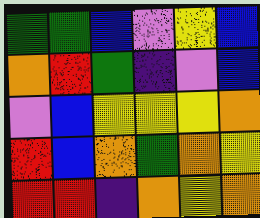[["green", "green", "blue", "violet", "yellow", "blue"], ["orange", "red", "green", "indigo", "violet", "blue"], ["violet", "blue", "yellow", "yellow", "yellow", "orange"], ["red", "blue", "orange", "green", "orange", "yellow"], ["red", "red", "indigo", "orange", "yellow", "orange"]]